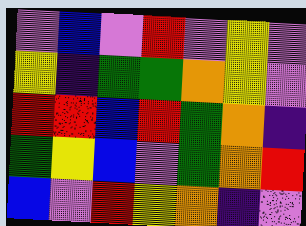[["violet", "blue", "violet", "red", "violet", "yellow", "violet"], ["yellow", "indigo", "green", "green", "orange", "yellow", "violet"], ["red", "red", "blue", "red", "green", "orange", "indigo"], ["green", "yellow", "blue", "violet", "green", "orange", "red"], ["blue", "violet", "red", "yellow", "orange", "indigo", "violet"]]